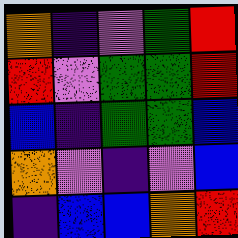[["orange", "indigo", "violet", "green", "red"], ["red", "violet", "green", "green", "red"], ["blue", "indigo", "green", "green", "blue"], ["orange", "violet", "indigo", "violet", "blue"], ["indigo", "blue", "blue", "orange", "red"]]